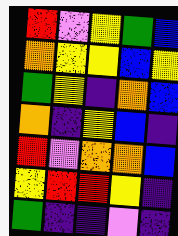[["red", "violet", "yellow", "green", "blue"], ["orange", "yellow", "yellow", "blue", "yellow"], ["green", "yellow", "indigo", "orange", "blue"], ["orange", "indigo", "yellow", "blue", "indigo"], ["red", "violet", "orange", "orange", "blue"], ["yellow", "red", "red", "yellow", "indigo"], ["green", "indigo", "indigo", "violet", "indigo"]]